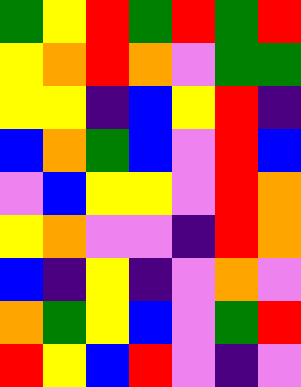[["green", "yellow", "red", "green", "red", "green", "red"], ["yellow", "orange", "red", "orange", "violet", "green", "green"], ["yellow", "yellow", "indigo", "blue", "yellow", "red", "indigo"], ["blue", "orange", "green", "blue", "violet", "red", "blue"], ["violet", "blue", "yellow", "yellow", "violet", "red", "orange"], ["yellow", "orange", "violet", "violet", "indigo", "red", "orange"], ["blue", "indigo", "yellow", "indigo", "violet", "orange", "violet"], ["orange", "green", "yellow", "blue", "violet", "green", "red"], ["red", "yellow", "blue", "red", "violet", "indigo", "violet"]]